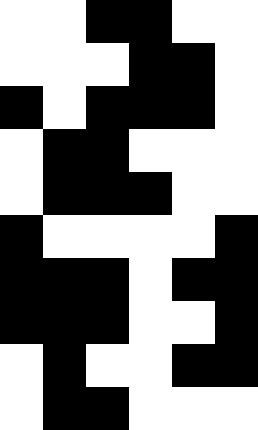[["white", "white", "black", "black", "white", "white"], ["white", "white", "white", "black", "black", "white"], ["black", "white", "black", "black", "black", "white"], ["white", "black", "black", "white", "white", "white"], ["white", "black", "black", "black", "white", "white"], ["black", "white", "white", "white", "white", "black"], ["black", "black", "black", "white", "black", "black"], ["black", "black", "black", "white", "white", "black"], ["white", "black", "white", "white", "black", "black"], ["white", "black", "black", "white", "white", "white"]]